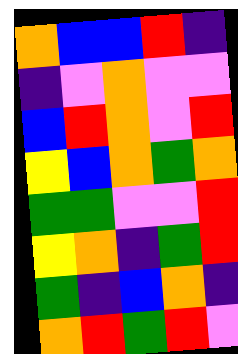[["orange", "blue", "blue", "red", "indigo"], ["indigo", "violet", "orange", "violet", "violet"], ["blue", "red", "orange", "violet", "red"], ["yellow", "blue", "orange", "green", "orange"], ["green", "green", "violet", "violet", "red"], ["yellow", "orange", "indigo", "green", "red"], ["green", "indigo", "blue", "orange", "indigo"], ["orange", "red", "green", "red", "violet"]]